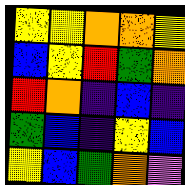[["yellow", "yellow", "orange", "orange", "yellow"], ["blue", "yellow", "red", "green", "orange"], ["red", "orange", "indigo", "blue", "indigo"], ["green", "blue", "indigo", "yellow", "blue"], ["yellow", "blue", "green", "orange", "violet"]]